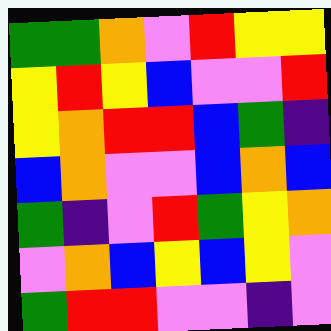[["green", "green", "orange", "violet", "red", "yellow", "yellow"], ["yellow", "red", "yellow", "blue", "violet", "violet", "red"], ["yellow", "orange", "red", "red", "blue", "green", "indigo"], ["blue", "orange", "violet", "violet", "blue", "orange", "blue"], ["green", "indigo", "violet", "red", "green", "yellow", "orange"], ["violet", "orange", "blue", "yellow", "blue", "yellow", "violet"], ["green", "red", "red", "violet", "violet", "indigo", "violet"]]